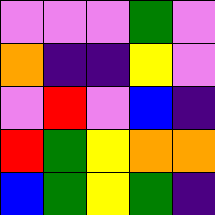[["violet", "violet", "violet", "green", "violet"], ["orange", "indigo", "indigo", "yellow", "violet"], ["violet", "red", "violet", "blue", "indigo"], ["red", "green", "yellow", "orange", "orange"], ["blue", "green", "yellow", "green", "indigo"]]